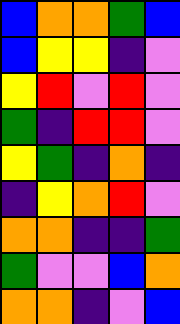[["blue", "orange", "orange", "green", "blue"], ["blue", "yellow", "yellow", "indigo", "violet"], ["yellow", "red", "violet", "red", "violet"], ["green", "indigo", "red", "red", "violet"], ["yellow", "green", "indigo", "orange", "indigo"], ["indigo", "yellow", "orange", "red", "violet"], ["orange", "orange", "indigo", "indigo", "green"], ["green", "violet", "violet", "blue", "orange"], ["orange", "orange", "indigo", "violet", "blue"]]